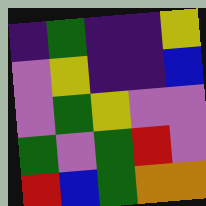[["indigo", "green", "indigo", "indigo", "yellow"], ["violet", "yellow", "indigo", "indigo", "blue"], ["violet", "green", "yellow", "violet", "violet"], ["green", "violet", "green", "red", "violet"], ["red", "blue", "green", "orange", "orange"]]